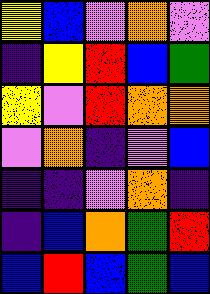[["yellow", "blue", "violet", "orange", "violet"], ["indigo", "yellow", "red", "blue", "green"], ["yellow", "violet", "red", "orange", "orange"], ["violet", "orange", "indigo", "violet", "blue"], ["indigo", "indigo", "violet", "orange", "indigo"], ["indigo", "blue", "orange", "green", "red"], ["blue", "red", "blue", "green", "blue"]]